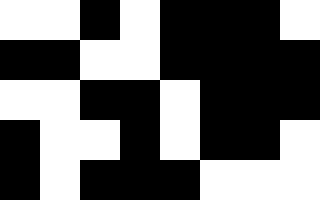[["white", "white", "black", "white", "black", "black", "black", "white"], ["black", "black", "white", "white", "black", "black", "black", "black"], ["white", "white", "black", "black", "white", "black", "black", "black"], ["black", "white", "white", "black", "white", "black", "black", "white"], ["black", "white", "black", "black", "black", "white", "white", "white"]]